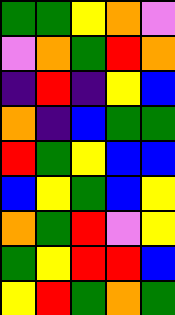[["green", "green", "yellow", "orange", "violet"], ["violet", "orange", "green", "red", "orange"], ["indigo", "red", "indigo", "yellow", "blue"], ["orange", "indigo", "blue", "green", "green"], ["red", "green", "yellow", "blue", "blue"], ["blue", "yellow", "green", "blue", "yellow"], ["orange", "green", "red", "violet", "yellow"], ["green", "yellow", "red", "red", "blue"], ["yellow", "red", "green", "orange", "green"]]